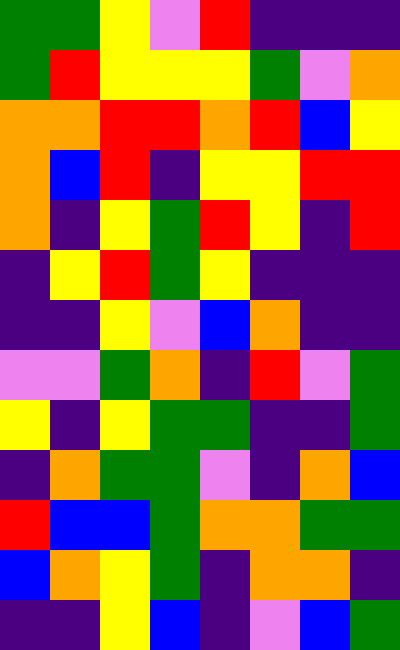[["green", "green", "yellow", "violet", "red", "indigo", "indigo", "indigo"], ["green", "red", "yellow", "yellow", "yellow", "green", "violet", "orange"], ["orange", "orange", "red", "red", "orange", "red", "blue", "yellow"], ["orange", "blue", "red", "indigo", "yellow", "yellow", "red", "red"], ["orange", "indigo", "yellow", "green", "red", "yellow", "indigo", "red"], ["indigo", "yellow", "red", "green", "yellow", "indigo", "indigo", "indigo"], ["indigo", "indigo", "yellow", "violet", "blue", "orange", "indigo", "indigo"], ["violet", "violet", "green", "orange", "indigo", "red", "violet", "green"], ["yellow", "indigo", "yellow", "green", "green", "indigo", "indigo", "green"], ["indigo", "orange", "green", "green", "violet", "indigo", "orange", "blue"], ["red", "blue", "blue", "green", "orange", "orange", "green", "green"], ["blue", "orange", "yellow", "green", "indigo", "orange", "orange", "indigo"], ["indigo", "indigo", "yellow", "blue", "indigo", "violet", "blue", "green"]]